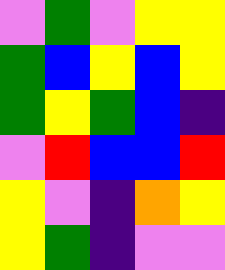[["violet", "green", "violet", "yellow", "yellow"], ["green", "blue", "yellow", "blue", "yellow"], ["green", "yellow", "green", "blue", "indigo"], ["violet", "red", "blue", "blue", "red"], ["yellow", "violet", "indigo", "orange", "yellow"], ["yellow", "green", "indigo", "violet", "violet"]]